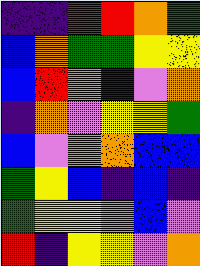[["indigo", "indigo", "red", "red", "orange", "green"], ["blue", "orange", "green", "green", "yellow", "yellow"], ["blue", "red", "orange", "indigo", "violet", "orange"], ["indigo", "orange", "violet", "yellow", "yellow", "green"], ["blue", "violet", "orange", "orange", "blue", "blue"], ["green", "yellow", "blue", "indigo", "blue", "indigo"], ["green", "yellow", "yellow", "violet", "blue", "violet"], ["red", "indigo", "yellow", "yellow", "violet", "orange"]]